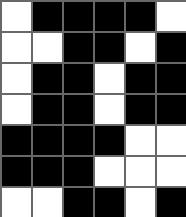[["white", "black", "black", "black", "black", "white"], ["white", "white", "black", "black", "white", "black"], ["white", "black", "black", "white", "black", "black"], ["white", "black", "black", "white", "black", "black"], ["black", "black", "black", "black", "white", "white"], ["black", "black", "black", "white", "white", "white"], ["white", "white", "black", "black", "white", "black"]]